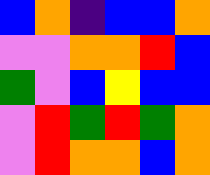[["blue", "orange", "indigo", "blue", "blue", "orange"], ["violet", "violet", "orange", "orange", "red", "blue"], ["green", "violet", "blue", "yellow", "blue", "blue"], ["violet", "red", "green", "red", "green", "orange"], ["violet", "red", "orange", "orange", "blue", "orange"]]